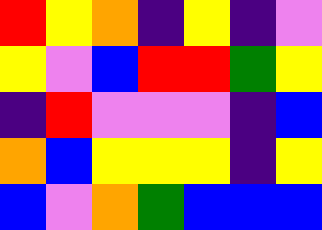[["red", "yellow", "orange", "indigo", "yellow", "indigo", "violet"], ["yellow", "violet", "blue", "red", "red", "green", "yellow"], ["indigo", "red", "violet", "violet", "violet", "indigo", "blue"], ["orange", "blue", "yellow", "yellow", "yellow", "indigo", "yellow"], ["blue", "violet", "orange", "green", "blue", "blue", "blue"]]